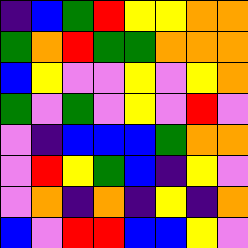[["indigo", "blue", "green", "red", "yellow", "yellow", "orange", "orange"], ["green", "orange", "red", "green", "green", "orange", "orange", "orange"], ["blue", "yellow", "violet", "violet", "yellow", "violet", "yellow", "orange"], ["green", "violet", "green", "violet", "yellow", "violet", "red", "violet"], ["violet", "indigo", "blue", "blue", "blue", "green", "orange", "orange"], ["violet", "red", "yellow", "green", "blue", "indigo", "yellow", "violet"], ["violet", "orange", "indigo", "orange", "indigo", "yellow", "indigo", "orange"], ["blue", "violet", "red", "red", "blue", "blue", "yellow", "violet"]]